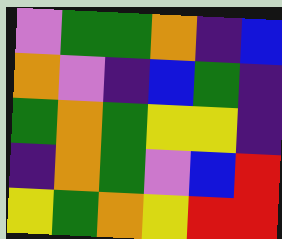[["violet", "green", "green", "orange", "indigo", "blue"], ["orange", "violet", "indigo", "blue", "green", "indigo"], ["green", "orange", "green", "yellow", "yellow", "indigo"], ["indigo", "orange", "green", "violet", "blue", "red"], ["yellow", "green", "orange", "yellow", "red", "red"]]